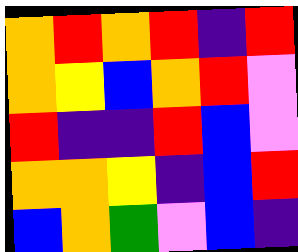[["orange", "red", "orange", "red", "indigo", "red"], ["orange", "yellow", "blue", "orange", "red", "violet"], ["red", "indigo", "indigo", "red", "blue", "violet"], ["orange", "orange", "yellow", "indigo", "blue", "red"], ["blue", "orange", "green", "violet", "blue", "indigo"]]